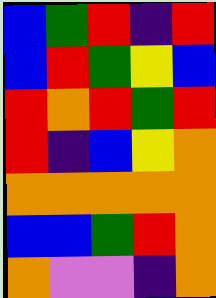[["blue", "green", "red", "indigo", "red"], ["blue", "red", "green", "yellow", "blue"], ["red", "orange", "red", "green", "red"], ["red", "indigo", "blue", "yellow", "orange"], ["orange", "orange", "orange", "orange", "orange"], ["blue", "blue", "green", "red", "orange"], ["orange", "violet", "violet", "indigo", "orange"]]